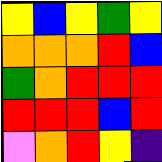[["yellow", "blue", "yellow", "green", "yellow"], ["orange", "orange", "orange", "red", "blue"], ["green", "orange", "red", "red", "red"], ["red", "red", "red", "blue", "red"], ["violet", "orange", "red", "yellow", "indigo"]]